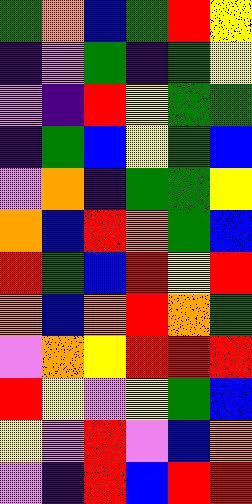[["green", "orange", "blue", "green", "red", "yellow"], ["indigo", "violet", "green", "indigo", "green", "yellow"], ["violet", "indigo", "red", "yellow", "green", "green"], ["indigo", "green", "blue", "yellow", "green", "blue"], ["violet", "orange", "indigo", "green", "green", "yellow"], ["orange", "blue", "red", "orange", "green", "blue"], ["red", "green", "blue", "red", "yellow", "red"], ["orange", "blue", "orange", "red", "orange", "green"], ["violet", "orange", "yellow", "red", "red", "red"], ["red", "yellow", "violet", "yellow", "green", "blue"], ["yellow", "violet", "red", "violet", "blue", "orange"], ["violet", "indigo", "red", "blue", "red", "red"]]